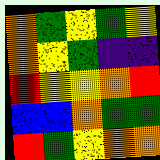[["orange", "green", "yellow", "green", "yellow"], ["orange", "yellow", "green", "indigo", "indigo"], ["red", "yellow", "yellow", "orange", "red"], ["blue", "blue", "orange", "green", "green"], ["red", "green", "yellow", "orange", "orange"]]